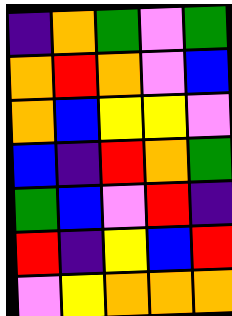[["indigo", "orange", "green", "violet", "green"], ["orange", "red", "orange", "violet", "blue"], ["orange", "blue", "yellow", "yellow", "violet"], ["blue", "indigo", "red", "orange", "green"], ["green", "blue", "violet", "red", "indigo"], ["red", "indigo", "yellow", "blue", "red"], ["violet", "yellow", "orange", "orange", "orange"]]